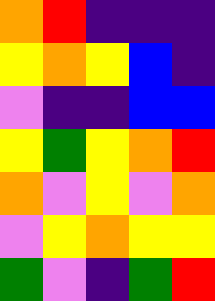[["orange", "red", "indigo", "indigo", "indigo"], ["yellow", "orange", "yellow", "blue", "indigo"], ["violet", "indigo", "indigo", "blue", "blue"], ["yellow", "green", "yellow", "orange", "red"], ["orange", "violet", "yellow", "violet", "orange"], ["violet", "yellow", "orange", "yellow", "yellow"], ["green", "violet", "indigo", "green", "red"]]